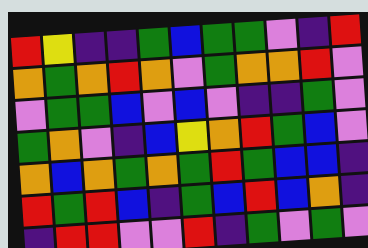[["red", "yellow", "indigo", "indigo", "green", "blue", "green", "green", "violet", "indigo", "red"], ["orange", "green", "orange", "red", "orange", "violet", "green", "orange", "orange", "red", "violet"], ["violet", "green", "green", "blue", "violet", "blue", "violet", "indigo", "indigo", "green", "violet"], ["green", "orange", "violet", "indigo", "blue", "yellow", "orange", "red", "green", "blue", "violet"], ["orange", "blue", "orange", "green", "orange", "green", "red", "green", "blue", "blue", "indigo"], ["red", "green", "red", "blue", "indigo", "green", "blue", "red", "blue", "orange", "indigo"], ["indigo", "red", "red", "violet", "violet", "red", "indigo", "green", "violet", "green", "violet"]]